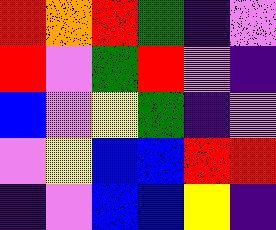[["red", "orange", "red", "green", "indigo", "violet"], ["red", "violet", "green", "red", "violet", "indigo"], ["blue", "violet", "yellow", "green", "indigo", "violet"], ["violet", "yellow", "blue", "blue", "red", "red"], ["indigo", "violet", "blue", "blue", "yellow", "indigo"]]